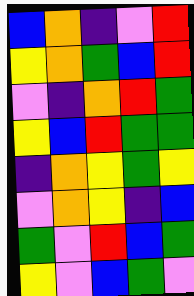[["blue", "orange", "indigo", "violet", "red"], ["yellow", "orange", "green", "blue", "red"], ["violet", "indigo", "orange", "red", "green"], ["yellow", "blue", "red", "green", "green"], ["indigo", "orange", "yellow", "green", "yellow"], ["violet", "orange", "yellow", "indigo", "blue"], ["green", "violet", "red", "blue", "green"], ["yellow", "violet", "blue", "green", "violet"]]